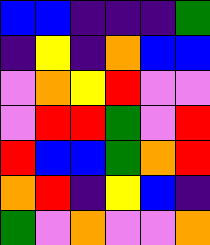[["blue", "blue", "indigo", "indigo", "indigo", "green"], ["indigo", "yellow", "indigo", "orange", "blue", "blue"], ["violet", "orange", "yellow", "red", "violet", "violet"], ["violet", "red", "red", "green", "violet", "red"], ["red", "blue", "blue", "green", "orange", "red"], ["orange", "red", "indigo", "yellow", "blue", "indigo"], ["green", "violet", "orange", "violet", "violet", "orange"]]